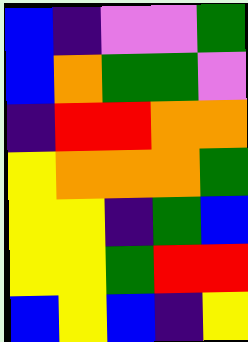[["blue", "indigo", "violet", "violet", "green"], ["blue", "orange", "green", "green", "violet"], ["indigo", "red", "red", "orange", "orange"], ["yellow", "orange", "orange", "orange", "green"], ["yellow", "yellow", "indigo", "green", "blue"], ["yellow", "yellow", "green", "red", "red"], ["blue", "yellow", "blue", "indigo", "yellow"]]